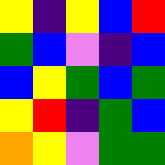[["yellow", "indigo", "yellow", "blue", "red"], ["green", "blue", "violet", "indigo", "blue"], ["blue", "yellow", "green", "blue", "green"], ["yellow", "red", "indigo", "green", "blue"], ["orange", "yellow", "violet", "green", "green"]]